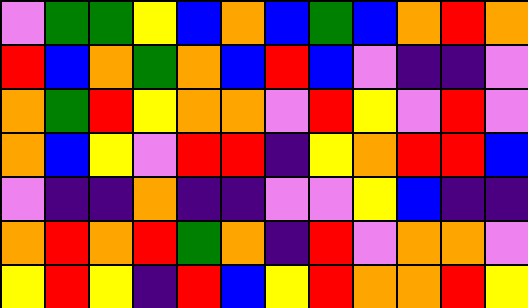[["violet", "green", "green", "yellow", "blue", "orange", "blue", "green", "blue", "orange", "red", "orange"], ["red", "blue", "orange", "green", "orange", "blue", "red", "blue", "violet", "indigo", "indigo", "violet"], ["orange", "green", "red", "yellow", "orange", "orange", "violet", "red", "yellow", "violet", "red", "violet"], ["orange", "blue", "yellow", "violet", "red", "red", "indigo", "yellow", "orange", "red", "red", "blue"], ["violet", "indigo", "indigo", "orange", "indigo", "indigo", "violet", "violet", "yellow", "blue", "indigo", "indigo"], ["orange", "red", "orange", "red", "green", "orange", "indigo", "red", "violet", "orange", "orange", "violet"], ["yellow", "red", "yellow", "indigo", "red", "blue", "yellow", "red", "orange", "orange", "red", "yellow"]]